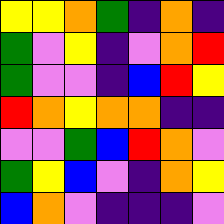[["yellow", "yellow", "orange", "green", "indigo", "orange", "indigo"], ["green", "violet", "yellow", "indigo", "violet", "orange", "red"], ["green", "violet", "violet", "indigo", "blue", "red", "yellow"], ["red", "orange", "yellow", "orange", "orange", "indigo", "indigo"], ["violet", "violet", "green", "blue", "red", "orange", "violet"], ["green", "yellow", "blue", "violet", "indigo", "orange", "yellow"], ["blue", "orange", "violet", "indigo", "indigo", "indigo", "violet"]]